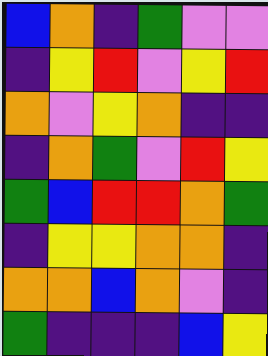[["blue", "orange", "indigo", "green", "violet", "violet"], ["indigo", "yellow", "red", "violet", "yellow", "red"], ["orange", "violet", "yellow", "orange", "indigo", "indigo"], ["indigo", "orange", "green", "violet", "red", "yellow"], ["green", "blue", "red", "red", "orange", "green"], ["indigo", "yellow", "yellow", "orange", "orange", "indigo"], ["orange", "orange", "blue", "orange", "violet", "indigo"], ["green", "indigo", "indigo", "indigo", "blue", "yellow"]]